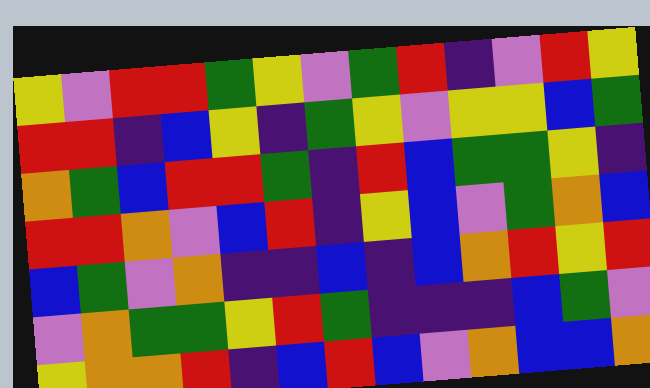[["yellow", "violet", "red", "red", "green", "yellow", "violet", "green", "red", "indigo", "violet", "red", "yellow"], ["red", "red", "indigo", "blue", "yellow", "indigo", "green", "yellow", "violet", "yellow", "yellow", "blue", "green"], ["orange", "green", "blue", "red", "red", "green", "indigo", "red", "blue", "green", "green", "yellow", "indigo"], ["red", "red", "orange", "violet", "blue", "red", "indigo", "yellow", "blue", "violet", "green", "orange", "blue"], ["blue", "green", "violet", "orange", "indigo", "indigo", "blue", "indigo", "blue", "orange", "red", "yellow", "red"], ["violet", "orange", "green", "green", "yellow", "red", "green", "indigo", "indigo", "indigo", "blue", "green", "violet"], ["yellow", "orange", "orange", "red", "indigo", "blue", "red", "blue", "violet", "orange", "blue", "blue", "orange"]]